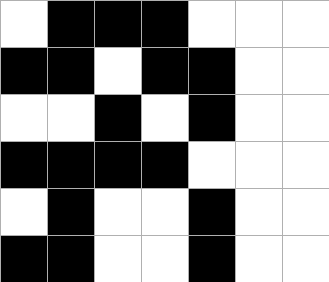[["white", "black", "black", "black", "white", "white", "white"], ["black", "black", "white", "black", "black", "white", "white"], ["white", "white", "black", "white", "black", "white", "white"], ["black", "black", "black", "black", "white", "white", "white"], ["white", "black", "white", "white", "black", "white", "white"], ["black", "black", "white", "white", "black", "white", "white"]]